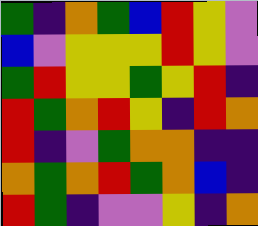[["green", "indigo", "orange", "green", "blue", "red", "yellow", "violet"], ["blue", "violet", "yellow", "yellow", "yellow", "red", "yellow", "violet"], ["green", "red", "yellow", "yellow", "green", "yellow", "red", "indigo"], ["red", "green", "orange", "red", "yellow", "indigo", "red", "orange"], ["red", "indigo", "violet", "green", "orange", "orange", "indigo", "indigo"], ["orange", "green", "orange", "red", "green", "orange", "blue", "indigo"], ["red", "green", "indigo", "violet", "violet", "yellow", "indigo", "orange"]]